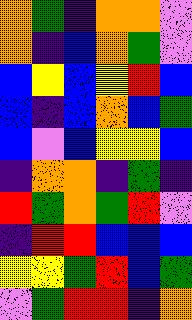[["orange", "green", "indigo", "orange", "orange", "violet"], ["orange", "indigo", "blue", "orange", "green", "violet"], ["blue", "yellow", "blue", "yellow", "red", "blue"], ["blue", "indigo", "blue", "orange", "blue", "green"], ["blue", "violet", "blue", "yellow", "yellow", "blue"], ["indigo", "orange", "orange", "indigo", "green", "indigo"], ["red", "green", "orange", "green", "red", "violet"], ["indigo", "red", "red", "blue", "blue", "blue"], ["yellow", "yellow", "green", "red", "blue", "green"], ["violet", "green", "red", "red", "indigo", "orange"]]